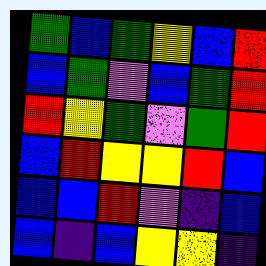[["green", "blue", "green", "yellow", "blue", "red"], ["blue", "green", "violet", "blue", "green", "red"], ["red", "yellow", "green", "violet", "green", "red"], ["blue", "red", "yellow", "yellow", "red", "blue"], ["blue", "blue", "red", "violet", "indigo", "blue"], ["blue", "indigo", "blue", "yellow", "yellow", "indigo"]]